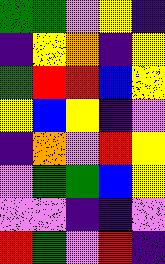[["green", "green", "violet", "yellow", "indigo"], ["indigo", "yellow", "orange", "indigo", "yellow"], ["green", "red", "red", "blue", "yellow"], ["yellow", "blue", "yellow", "indigo", "violet"], ["indigo", "orange", "violet", "red", "yellow"], ["violet", "green", "green", "blue", "yellow"], ["violet", "violet", "indigo", "indigo", "violet"], ["red", "green", "violet", "red", "indigo"]]